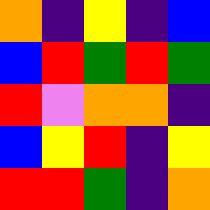[["orange", "indigo", "yellow", "indigo", "blue"], ["blue", "red", "green", "red", "green"], ["red", "violet", "orange", "orange", "indigo"], ["blue", "yellow", "red", "indigo", "yellow"], ["red", "red", "green", "indigo", "orange"]]